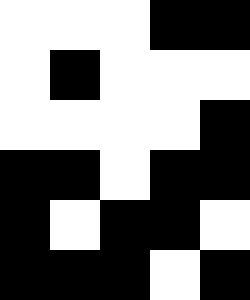[["white", "white", "white", "black", "black"], ["white", "black", "white", "white", "white"], ["white", "white", "white", "white", "black"], ["black", "black", "white", "black", "black"], ["black", "white", "black", "black", "white"], ["black", "black", "black", "white", "black"]]